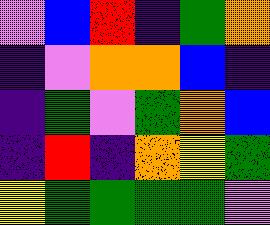[["violet", "blue", "red", "indigo", "green", "orange"], ["indigo", "violet", "orange", "orange", "blue", "indigo"], ["indigo", "green", "violet", "green", "orange", "blue"], ["indigo", "red", "indigo", "orange", "yellow", "green"], ["yellow", "green", "green", "green", "green", "violet"]]